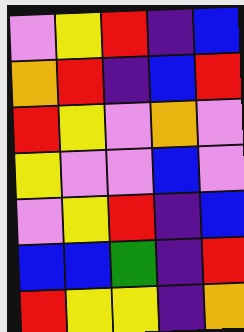[["violet", "yellow", "red", "indigo", "blue"], ["orange", "red", "indigo", "blue", "red"], ["red", "yellow", "violet", "orange", "violet"], ["yellow", "violet", "violet", "blue", "violet"], ["violet", "yellow", "red", "indigo", "blue"], ["blue", "blue", "green", "indigo", "red"], ["red", "yellow", "yellow", "indigo", "orange"]]